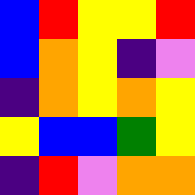[["blue", "red", "yellow", "yellow", "red"], ["blue", "orange", "yellow", "indigo", "violet"], ["indigo", "orange", "yellow", "orange", "yellow"], ["yellow", "blue", "blue", "green", "yellow"], ["indigo", "red", "violet", "orange", "orange"]]